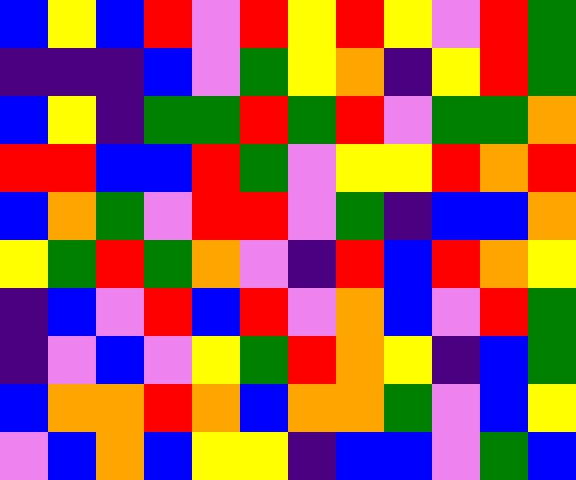[["blue", "yellow", "blue", "red", "violet", "red", "yellow", "red", "yellow", "violet", "red", "green"], ["indigo", "indigo", "indigo", "blue", "violet", "green", "yellow", "orange", "indigo", "yellow", "red", "green"], ["blue", "yellow", "indigo", "green", "green", "red", "green", "red", "violet", "green", "green", "orange"], ["red", "red", "blue", "blue", "red", "green", "violet", "yellow", "yellow", "red", "orange", "red"], ["blue", "orange", "green", "violet", "red", "red", "violet", "green", "indigo", "blue", "blue", "orange"], ["yellow", "green", "red", "green", "orange", "violet", "indigo", "red", "blue", "red", "orange", "yellow"], ["indigo", "blue", "violet", "red", "blue", "red", "violet", "orange", "blue", "violet", "red", "green"], ["indigo", "violet", "blue", "violet", "yellow", "green", "red", "orange", "yellow", "indigo", "blue", "green"], ["blue", "orange", "orange", "red", "orange", "blue", "orange", "orange", "green", "violet", "blue", "yellow"], ["violet", "blue", "orange", "blue", "yellow", "yellow", "indigo", "blue", "blue", "violet", "green", "blue"]]